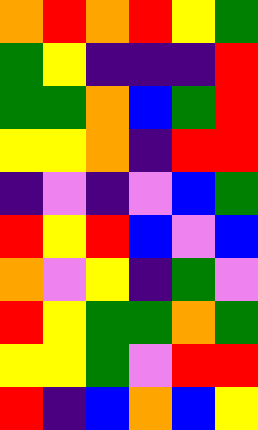[["orange", "red", "orange", "red", "yellow", "green"], ["green", "yellow", "indigo", "indigo", "indigo", "red"], ["green", "green", "orange", "blue", "green", "red"], ["yellow", "yellow", "orange", "indigo", "red", "red"], ["indigo", "violet", "indigo", "violet", "blue", "green"], ["red", "yellow", "red", "blue", "violet", "blue"], ["orange", "violet", "yellow", "indigo", "green", "violet"], ["red", "yellow", "green", "green", "orange", "green"], ["yellow", "yellow", "green", "violet", "red", "red"], ["red", "indigo", "blue", "orange", "blue", "yellow"]]